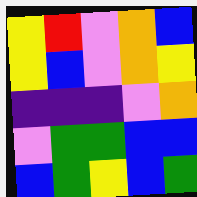[["yellow", "red", "violet", "orange", "blue"], ["yellow", "blue", "violet", "orange", "yellow"], ["indigo", "indigo", "indigo", "violet", "orange"], ["violet", "green", "green", "blue", "blue"], ["blue", "green", "yellow", "blue", "green"]]